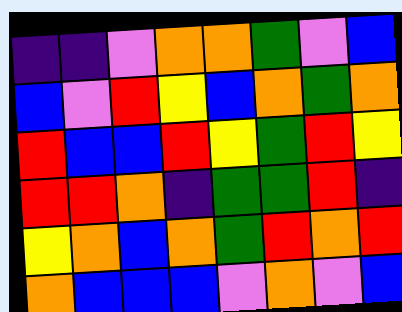[["indigo", "indigo", "violet", "orange", "orange", "green", "violet", "blue"], ["blue", "violet", "red", "yellow", "blue", "orange", "green", "orange"], ["red", "blue", "blue", "red", "yellow", "green", "red", "yellow"], ["red", "red", "orange", "indigo", "green", "green", "red", "indigo"], ["yellow", "orange", "blue", "orange", "green", "red", "orange", "red"], ["orange", "blue", "blue", "blue", "violet", "orange", "violet", "blue"]]